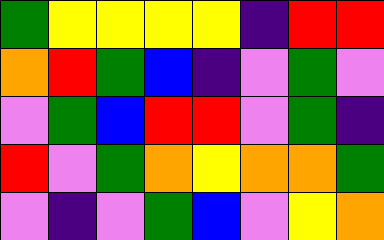[["green", "yellow", "yellow", "yellow", "yellow", "indigo", "red", "red"], ["orange", "red", "green", "blue", "indigo", "violet", "green", "violet"], ["violet", "green", "blue", "red", "red", "violet", "green", "indigo"], ["red", "violet", "green", "orange", "yellow", "orange", "orange", "green"], ["violet", "indigo", "violet", "green", "blue", "violet", "yellow", "orange"]]